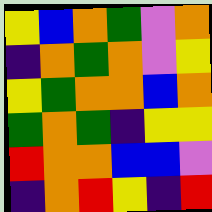[["yellow", "blue", "orange", "green", "violet", "orange"], ["indigo", "orange", "green", "orange", "violet", "yellow"], ["yellow", "green", "orange", "orange", "blue", "orange"], ["green", "orange", "green", "indigo", "yellow", "yellow"], ["red", "orange", "orange", "blue", "blue", "violet"], ["indigo", "orange", "red", "yellow", "indigo", "red"]]